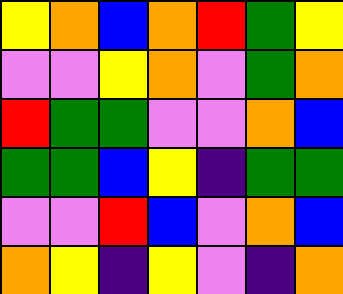[["yellow", "orange", "blue", "orange", "red", "green", "yellow"], ["violet", "violet", "yellow", "orange", "violet", "green", "orange"], ["red", "green", "green", "violet", "violet", "orange", "blue"], ["green", "green", "blue", "yellow", "indigo", "green", "green"], ["violet", "violet", "red", "blue", "violet", "orange", "blue"], ["orange", "yellow", "indigo", "yellow", "violet", "indigo", "orange"]]